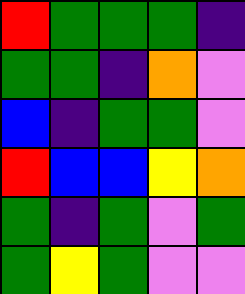[["red", "green", "green", "green", "indigo"], ["green", "green", "indigo", "orange", "violet"], ["blue", "indigo", "green", "green", "violet"], ["red", "blue", "blue", "yellow", "orange"], ["green", "indigo", "green", "violet", "green"], ["green", "yellow", "green", "violet", "violet"]]